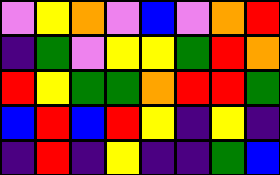[["violet", "yellow", "orange", "violet", "blue", "violet", "orange", "red"], ["indigo", "green", "violet", "yellow", "yellow", "green", "red", "orange"], ["red", "yellow", "green", "green", "orange", "red", "red", "green"], ["blue", "red", "blue", "red", "yellow", "indigo", "yellow", "indigo"], ["indigo", "red", "indigo", "yellow", "indigo", "indigo", "green", "blue"]]